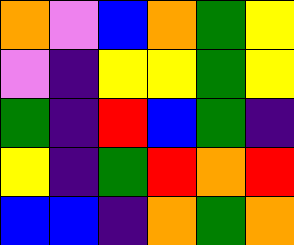[["orange", "violet", "blue", "orange", "green", "yellow"], ["violet", "indigo", "yellow", "yellow", "green", "yellow"], ["green", "indigo", "red", "blue", "green", "indigo"], ["yellow", "indigo", "green", "red", "orange", "red"], ["blue", "blue", "indigo", "orange", "green", "orange"]]